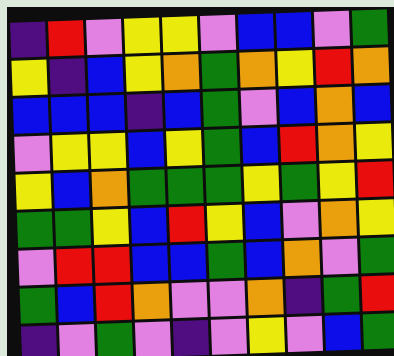[["indigo", "red", "violet", "yellow", "yellow", "violet", "blue", "blue", "violet", "green"], ["yellow", "indigo", "blue", "yellow", "orange", "green", "orange", "yellow", "red", "orange"], ["blue", "blue", "blue", "indigo", "blue", "green", "violet", "blue", "orange", "blue"], ["violet", "yellow", "yellow", "blue", "yellow", "green", "blue", "red", "orange", "yellow"], ["yellow", "blue", "orange", "green", "green", "green", "yellow", "green", "yellow", "red"], ["green", "green", "yellow", "blue", "red", "yellow", "blue", "violet", "orange", "yellow"], ["violet", "red", "red", "blue", "blue", "green", "blue", "orange", "violet", "green"], ["green", "blue", "red", "orange", "violet", "violet", "orange", "indigo", "green", "red"], ["indigo", "violet", "green", "violet", "indigo", "violet", "yellow", "violet", "blue", "green"]]